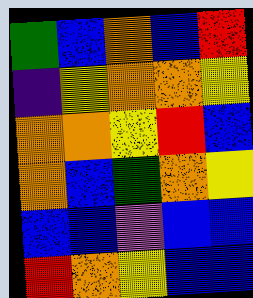[["green", "blue", "orange", "blue", "red"], ["indigo", "yellow", "orange", "orange", "yellow"], ["orange", "orange", "yellow", "red", "blue"], ["orange", "blue", "green", "orange", "yellow"], ["blue", "blue", "violet", "blue", "blue"], ["red", "orange", "yellow", "blue", "blue"]]